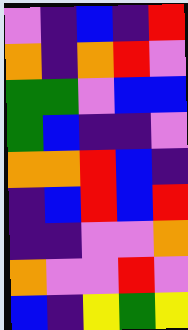[["violet", "indigo", "blue", "indigo", "red"], ["orange", "indigo", "orange", "red", "violet"], ["green", "green", "violet", "blue", "blue"], ["green", "blue", "indigo", "indigo", "violet"], ["orange", "orange", "red", "blue", "indigo"], ["indigo", "blue", "red", "blue", "red"], ["indigo", "indigo", "violet", "violet", "orange"], ["orange", "violet", "violet", "red", "violet"], ["blue", "indigo", "yellow", "green", "yellow"]]